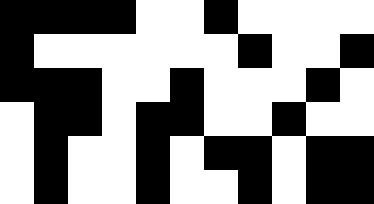[["black", "black", "black", "black", "white", "white", "black", "white", "white", "white", "white"], ["black", "white", "white", "white", "white", "white", "white", "black", "white", "white", "black"], ["black", "black", "black", "white", "white", "black", "white", "white", "white", "black", "white"], ["white", "black", "black", "white", "black", "black", "white", "white", "black", "white", "white"], ["white", "black", "white", "white", "black", "white", "black", "black", "white", "black", "black"], ["white", "black", "white", "white", "black", "white", "white", "black", "white", "black", "black"]]